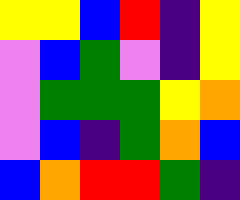[["yellow", "yellow", "blue", "red", "indigo", "yellow"], ["violet", "blue", "green", "violet", "indigo", "yellow"], ["violet", "green", "green", "green", "yellow", "orange"], ["violet", "blue", "indigo", "green", "orange", "blue"], ["blue", "orange", "red", "red", "green", "indigo"]]